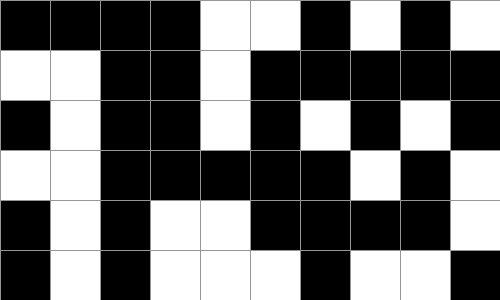[["black", "black", "black", "black", "white", "white", "black", "white", "black", "white"], ["white", "white", "black", "black", "white", "black", "black", "black", "black", "black"], ["black", "white", "black", "black", "white", "black", "white", "black", "white", "black"], ["white", "white", "black", "black", "black", "black", "black", "white", "black", "white"], ["black", "white", "black", "white", "white", "black", "black", "black", "black", "white"], ["black", "white", "black", "white", "white", "white", "black", "white", "white", "black"]]